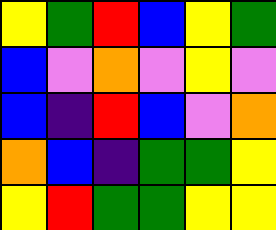[["yellow", "green", "red", "blue", "yellow", "green"], ["blue", "violet", "orange", "violet", "yellow", "violet"], ["blue", "indigo", "red", "blue", "violet", "orange"], ["orange", "blue", "indigo", "green", "green", "yellow"], ["yellow", "red", "green", "green", "yellow", "yellow"]]